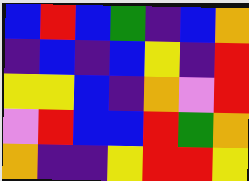[["blue", "red", "blue", "green", "indigo", "blue", "orange"], ["indigo", "blue", "indigo", "blue", "yellow", "indigo", "red"], ["yellow", "yellow", "blue", "indigo", "orange", "violet", "red"], ["violet", "red", "blue", "blue", "red", "green", "orange"], ["orange", "indigo", "indigo", "yellow", "red", "red", "yellow"]]